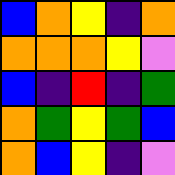[["blue", "orange", "yellow", "indigo", "orange"], ["orange", "orange", "orange", "yellow", "violet"], ["blue", "indigo", "red", "indigo", "green"], ["orange", "green", "yellow", "green", "blue"], ["orange", "blue", "yellow", "indigo", "violet"]]